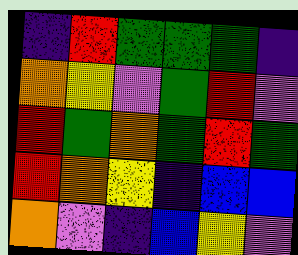[["indigo", "red", "green", "green", "green", "indigo"], ["orange", "yellow", "violet", "green", "red", "violet"], ["red", "green", "orange", "green", "red", "green"], ["red", "orange", "yellow", "indigo", "blue", "blue"], ["orange", "violet", "indigo", "blue", "yellow", "violet"]]